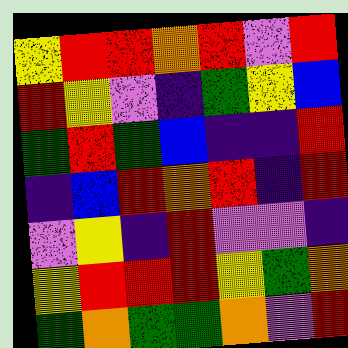[["yellow", "red", "red", "orange", "red", "violet", "red"], ["red", "yellow", "violet", "indigo", "green", "yellow", "blue"], ["green", "red", "green", "blue", "indigo", "indigo", "red"], ["indigo", "blue", "red", "orange", "red", "indigo", "red"], ["violet", "yellow", "indigo", "red", "violet", "violet", "indigo"], ["yellow", "red", "red", "red", "yellow", "green", "orange"], ["green", "orange", "green", "green", "orange", "violet", "red"]]